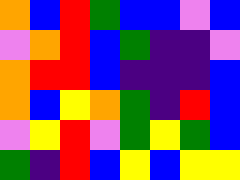[["orange", "blue", "red", "green", "blue", "blue", "violet", "blue"], ["violet", "orange", "red", "blue", "green", "indigo", "indigo", "violet"], ["orange", "red", "red", "blue", "indigo", "indigo", "indigo", "blue"], ["orange", "blue", "yellow", "orange", "green", "indigo", "red", "blue"], ["violet", "yellow", "red", "violet", "green", "yellow", "green", "blue"], ["green", "indigo", "red", "blue", "yellow", "blue", "yellow", "yellow"]]